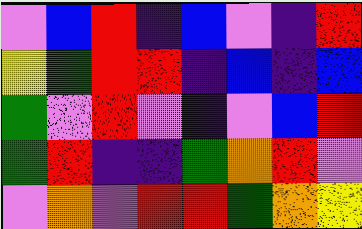[["violet", "blue", "red", "indigo", "blue", "violet", "indigo", "red"], ["yellow", "green", "red", "red", "indigo", "blue", "indigo", "blue"], ["green", "violet", "red", "violet", "indigo", "violet", "blue", "red"], ["green", "red", "indigo", "indigo", "green", "orange", "red", "violet"], ["violet", "orange", "violet", "red", "red", "green", "orange", "yellow"]]